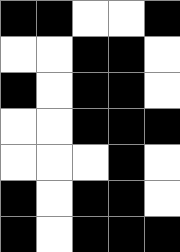[["black", "black", "white", "white", "black"], ["white", "white", "black", "black", "white"], ["black", "white", "black", "black", "white"], ["white", "white", "black", "black", "black"], ["white", "white", "white", "black", "white"], ["black", "white", "black", "black", "white"], ["black", "white", "black", "black", "black"]]